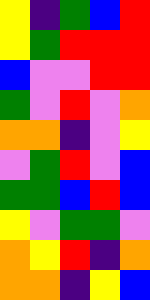[["yellow", "indigo", "green", "blue", "red"], ["yellow", "green", "red", "red", "red"], ["blue", "violet", "violet", "red", "red"], ["green", "violet", "red", "violet", "orange"], ["orange", "orange", "indigo", "violet", "yellow"], ["violet", "green", "red", "violet", "blue"], ["green", "green", "blue", "red", "blue"], ["yellow", "violet", "green", "green", "violet"], ["orange", "yellow", "red", "indigo", "orange"], ["orange", "orange", "indigo", "yellow", "blue"]]